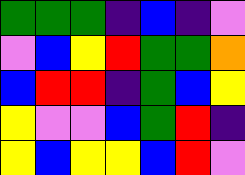[["green", "green", "green", "indigo", "blue", "indigo", "violet"], ["violet", "blue", "yellow", "red", "green", "green", "orange"], ["blue", "red", "red", "indigo", "green", "blue", "yellow"], ["yellow", "violet", "violet", "blue", "green", "red", "indigo"], ["yellow", "blue", "yellow", "yellow", "blue", "red", "violet"]]